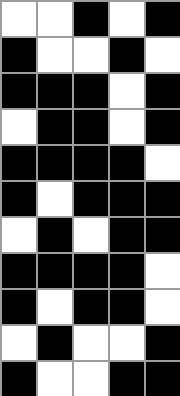[["white", "white", "black", "white", "black"], ["black", "white", "white", "black", "white"], ["black", "black", "black", "white", "black"], ["white", "black", "black", "white", "black"], ["black", "black", "black", "black", "white"], ["black", "white", "black", "black", "black"], ["white", "black", "white", "black", "black"], ["black", "black", "black", "black", "white"], ["black", "white", "black", "black", "white"], ["white", "black", "white", "white", "black"], ["black", "white", "white", "black", "black"]]